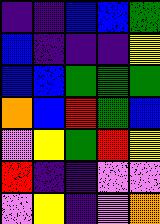[["indigo", "indigo", "blue", "blue", "green"], ["blue", "indigo", "indigo", "indigo", "yellow"], ["blue", "blue", "green", "green", "green"], ["orange", "blue", "red", "green", "blue"], ["violet", "yellow", "green", "red", "yellow"], ["red", "indigo", "indigo", "violet", "violet"], ["violet", "yellow", "indigo", "violet", "orange"]]